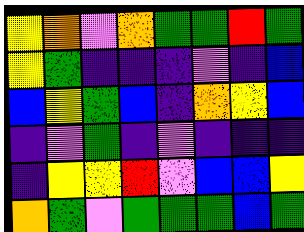[["yellow", "orange", "violet", "orange", "green", "green", "red", "green"], ["yellow", "green", "indigo", "indigo", "indigo", "violet", "indigo", "blue"], ["blue", "yellow", "green", "blue", "indigo", "orange", "yellow", "blue"], ["indigo", "violet", "green", "indigo", "violet", "indigo", "indigo", "indigo"], ["indigo", "yellow", "yellow", "red", "violet", "blue", "blue", "yellow"], ["orange", "green", "violet", "green", "green", "green", "blue", "green"]]